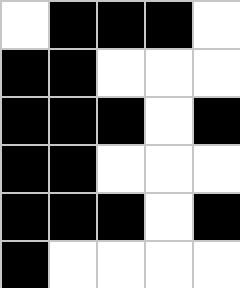[["white", "black", "black", "black", "white"], ["black", "black", "white", "white", "white"], ["black", "black", "black", "white", "black"], ["black", "black", "white", "white", "white"], ["black", "black", "black", "white", "black"], ["black", "white", "white", "white", "white"]]